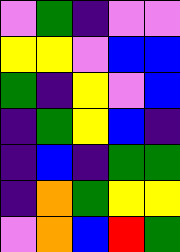[["violet", "green", "indigo", "violet", "violet"], ["yellow", "yellow", "violet", "blue", "blue"], ["green", "indigo", "yellow", "violet", "blue"], ["indigo", "green", "yellow", "blue", "indigo"], ["indigo", "blue", "indigo", "green", "green"], ["indigo", "orange", "green", "yellow", "yellow"], ["violet", "orange", "blue", "red", "green"]]